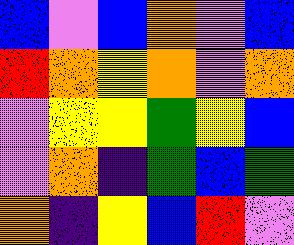[["blue", "violet", "blue", "orange", "violet", "blue"], ["red", "orange", "yellow", "orange", "violet", "orange"], ["violet", "yellow", "yellow", "green", "yellow", "blue"], ["violet", "orange", "indigo", "green", "blue", "green"], ["orange", "indigo", "yellow", "blue", "red", "violet"]]